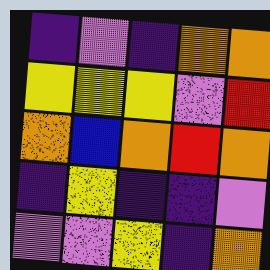[["indigo", "violet", "indigo", "orange", "orange"], ["yellow", "yellow", "yellow", "violet", "red"], ["orange", "blue", "orange", "red", "orange"], ["indigo", "yellow", "indigo", "indigo", "violet"], ["violet", "violet", "yellow", "indigo", "orange"]]